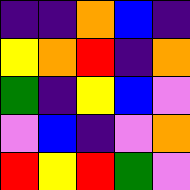[["indigo", "indigo", "orange", "blue", "indigo"], ["yellow", "orange", "red", "indigo", "orange"], ["green", "indigo", "yellow", "blue", "violet"], ["violet", "blue", "indigo", "violet", "orange"], ["red", "yellow", "red", "green", "violet"]]